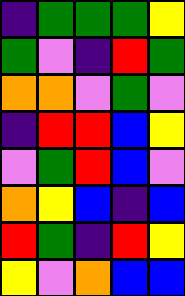[["indigo", "green", "green", "green", "yellow"], ["green", "violet", "indigo", "red", "green"], ["orange", "orange", "violet", "green", "violet"], ["indigo", "red", "red", "blue", "yellow"], ["violet", "green", "red", "blue", "violet"], ["orange", "yellow", "blue", "indigo", "blue"], ["red", "green", "indigo", "red", "yellow"], ["yellow", "violet", "orange", "blue", "blue"]]